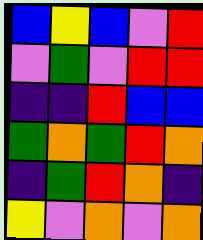[["blue", "yellow", "blue", "violet", "red"], ["violet", "green", "violet", "red", "red"], ["indigo", "indigo", "red", "blue", "blue"], ["green", "orange", "green", "red", "orange"], ["indigo", "green", "red", "orange", "indigo"], ["yellow", "violet", "orange", "violet", "orange"]]